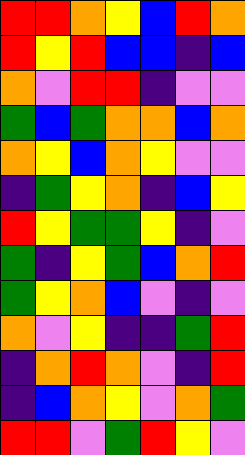[["red", "red", "orange", "yellow", "blue", "red", "orange"], ["red", "yellow", "red", "blue", "blue", "indigo", "blue"], ["orange", "violet", "red", "red", "indigo", "violet", "violet"], ["green", "blue", "green", "orange", "orange", "blue", "orange"], ["orange", "yellow", "blue", "orange", "yellow", "violet", "violet"], ["indigo", "green", "yellow", "orange", "indigo", "blue", "yellow"], ["red", "yellow", "green", "green", "yellow", "indigo", "violet"], ["green", "indigo", "yellow", "green", "blue", "orange", "red"], ["green", "yellow", "orange", "blue", "violet", "indigo", "violet"], ["orange", "violet", "yellow", "indigo", "indigo", "green", "red"], ["indigo", "orange", "red", "orange", "violet", "indigo", "red"], ["indigo", "blue", "orange", "yellow", "violet", "orange", "green"], ["red", "red", "violet", "green", "red", "yellow", "violet"]]